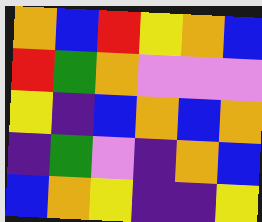[["orange", "blue", "red", "yellow", "orange", "blue"], ["red", "green", "orange", "violet", "violet", "violet"], ["yellow", "indigo", "blue", "orange", "blue", "orange"], ["indigo", "green", "violet", "indigo", "orange", "blue"], ["blue", "orange", "yellow", "indigo", "indigo", "yellow"]]